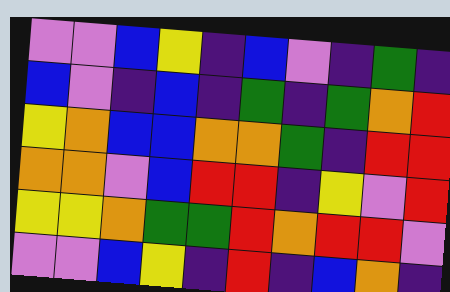[["violet", "violet", "blue", "yellow", "indigo", "blue", "violet", "indigo", "green", "indigo"], ["blue", "violet", "indigo", "blue", "indigo", "green", "indigo", "green", "orange", "red"], ["yellow", "orange", "blue", "blue", "orange", "orange", "green", "indigo", "red", "red"], ["orange", "orange", "violet", "blue", "red", "red", "indigo", "yellow", "violet", "red"], ["yellow", "yellow", "orange", "green", "green", "red", "orange", "red", "red", "violet"], ["violet", "violet", "blue", "yellow", "indigo", "red", "indigo", "blue", "orange", "indigo"]]